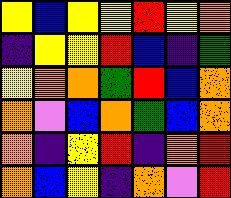[["yellow", "blue", "yellow", "yellow", "red", "yellow", "orange"], ["indigo", "yellow", "yellow", "red", "blue", "indigo", "green"], ["yellow", "orange", "orange", "green", "red", "blue", "orange"], ["orange", "violet", "blue", "orange", "green", "blue", "orange"], ["orange", "indigo", "yellow", "red", "indigo", "orange", "red"], ["orange", "blue", "yellow", "indigo", "orange", "violet", "red"]]